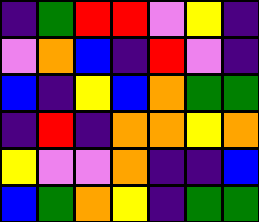[["indigo", "green", "red", "red", "violet", "yellow", "indigo"], ["violet", "orange", "blue", "indigo", "red", "violet", "indigo"], ["blue", "indigo", "yellow", "blue", "orange", "green", "green"], ["indigo", "red", "indigo", "orange", "orange", "yellow", "orange"], ["yellow", "violet", "violet", "orange", "indigo", "indigo", "blue"], ["blue", "green", "orange", "yellow", "indigo", "green", "green"]]